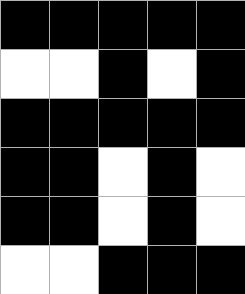[["black", "black", "black", "black", "black"], ["white", "white", "black", "white", "black"], ["black", "black", "black", "black", "black"], ["black", "black", "white", "black", "white"], ["black", "black", "white", "black", "white"], ["white", "white", "black", "black", "black"]]